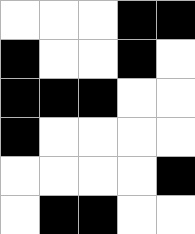[["white", "white", "white", "black", "black"], ["black", "white", "white", "black", "white"], ["black", "black", "black", "white", "white"], ["black", "white", "white", "white", "white"], ["white", "white", "white", "white", "black"], ["white", "black", "black", "white", "white"]]